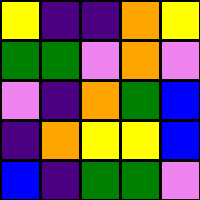[["yellow", "indigo", "indigo", "orange", "yellow"], ["green", "green", "violet", "orange", "violet"], ["violet", "indigo", "orange", "green", "blue"], ["indigo", "orange", "yellow", "yellow", "blue"], ["blue", "indigo", "green", "green", "violet"]]